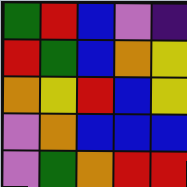[["green", "red", "blue", "violet", "indigo"], ["red", "green", "blue", "orange", "yellow"], ["orange", "yellow", "red", "blue", "yellow"], ["violet", "orange", "blue", "blue", "blue"], ["violet", "green", "orange", "red", "red"]]